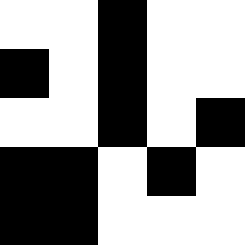[["white", "white", "black", "white", "white"], ["black", "white", "black", "white", "white"], ["white", "white", "black", "white", "black"], ["black", "black", "white", "black", "white"], ["black", "black", "white", "white", "white"]]